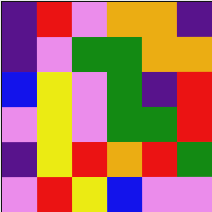[["indigo", "red", "violet", "orange", "orange", "indigo"], ["indigo", "violet", "green", "green", "orange", "orange"], ["blue", "yellow", "violet", "green", "indigo", "red"], ["violet", "yellow", "violet", "green", "green", "red"], ["indigo", "yellow", "red", "orange", "red", "green"], ["violet", "red", "yellow", "blue", "violet", "violet"]]